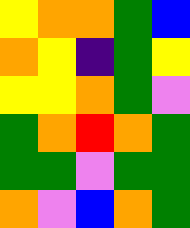[["yellow", "orange", "orange", "green", "blue"], ["orange", "yellow", "indigo", "green", "yellow"], ["yellow", "yellow", "orange", "green", "violet"], ["green", "orange", "red", "orange", "green"], ["green", "green", "violet", "green", "green"], ["orange", "violet", "blue", "orange", "green"]]